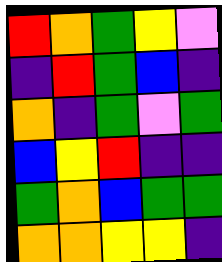[["red", "orange", "green", "yellow", "violet"], ["indigo", "red", "green", "blue", "indigo"], ["orange", "indigo", "green", "violet", "green"], ["blue", "yellow", "red", "indigo", "indigo"], ["green", "orange", "blue", "green", "green"], ["orange", "orange", "yellow", "yellow", "indigo"]]